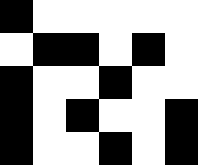[["black", "white", "white", "white", "white", "white"], ["white", "black", "black", "white", "black", "white"], ["black", "white", "white", "black", "white", "white"], ["black", "white", "black", "white", "white", "black"], ["black", "white", "white", "black", "white", "black"]]